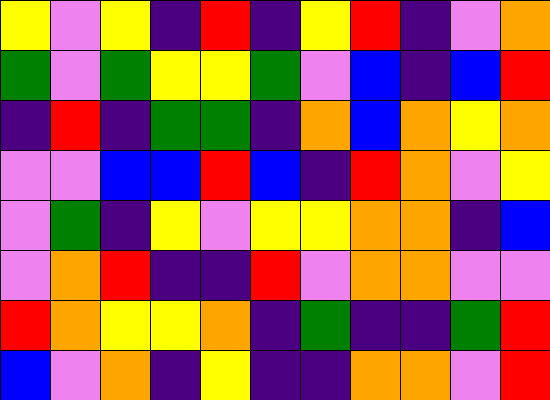[["yellow", "violet", "yellow", "indigo", "red", "indigo", "yellow", "red", "indigo", "violet", "orange"], ["green", "violet", "green", "yellow", "yellow", "green", "violet", "blue", "indigo", "blue", "red"], ["indigo", "red", "indigo", "green", "green", "indigo", "orange", "blue", "orange", "yellow", "orange"], ["violet", "violet", "blue", "blue", "red", "blue", "indigo", "red", "orange", "violet", "yellow"], ["violet", "green", "indigo", "yellow", "violet", "yellow", "yellow", "orange", "orange", "indigo", "blue"], ["violet", "orange", "red", "indigo", "indigo", "red", "violet", "orange", "orange", "violet", "violet"], ["red", "orange", "yellow", "yellow", "orange", "indigo", "green", "indigo", "indigo", "green", "red"], ["blue", "violet", "orange", "indigo", "yellow", "indigo", "indigo", "orange", "orange", "violet", "red"]]